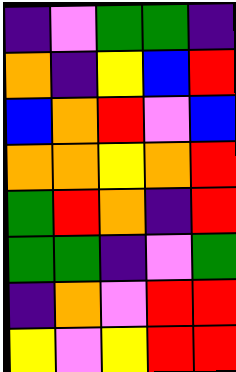[["indigo", "violet", "green", "green", "indigo"], ["orange", "indigo", "yellow", "blue", "red"], ["blue", "orange", "red", "violet", "blue"], ["orange", "orange", "yellow", "orange", "red"], ["green", "red", "orange", "indigo", "red"], ["green", "green", "indigo", "violet", "green"], ["indigo", "orange", "violet", "red", "red"], ["yellow", "violet", "yellow", "red", "red"]]